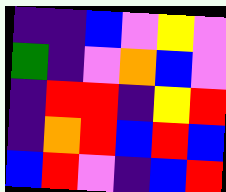[["indigo", "indigo", "blue", "violet", "yellow", "violet"], ["green", "indigo", "violet", "orange", "blue", "violet"], ["indigo", "red", "red", "indigo", "yellow", "red"], ["indigo", "orange", "red", "blue", "red", "blue"], ["blue", "red", "violet", "indigo", "blue", "red"]]